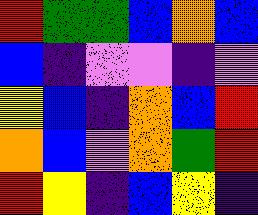[["red", "green", "green", "blue", "orange", "blue"], ["blue", "indigo", "violet", "violet", "indigo", "violet"], ["yellow", "blue", "indigo", "orange", "blue", "red"], ["orange", "blue", "violet", "orange", "green", "red"], ["red", "yellow", "indigo", "blue", "yellow", "indigo"]]